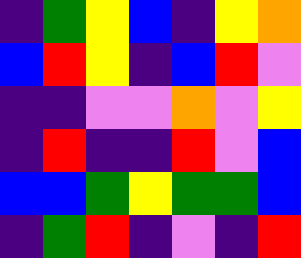[["indigo", "green", "yellow", "blue", "indigo", "yellow", "orange"], ["blue", "red", "yellow", "indigo", "blue", "red", "violet"], ["indigo", "indigo", "violet", "violet", "orange", "violet", "yellow"], ["indigo", "red", "indigo", "indigo", "red", "violet", "blue"], ["blue", "blue", "green", "yellow", "green", "green", "blue"], ["indigo", "green", "red", "indigo", "violet", "indigo", "red"]]